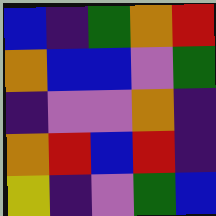[["blue", "indigo", "green", "orange", "red"], ["orange", "blue", "blue", "violet", "green"], ["indigo", "violet", "violet", "orange", "indigo"], ["orange", "red", "blue", "red", "indigo"], ["yellow", "indigo", "violet", "green", "blue"]]